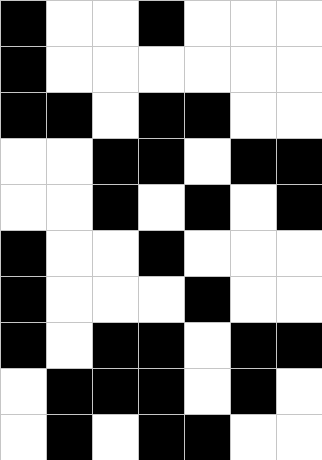[["black", "white", "white", "black", "white", "white", "white"], ["black", "white", "white", "white", "white", "white", "white"], ["black", "black", "white", "black", "black", "white", "white"], ["white", "white", "black", "black", "white", "black", "black"], ["white", "white", "black", "white", "black", "white", "black"], ["black", "white", "white", "black", "white", "white", "white"], ["black", "white", "white", "white", "black", "white", "white"], ["black", "white", "black", "black", "white", "black", "black"], ["white", "black", "black", "black", "white", "black", "white"], ["white", "black", "white", "black", "black", "white", "white"]]